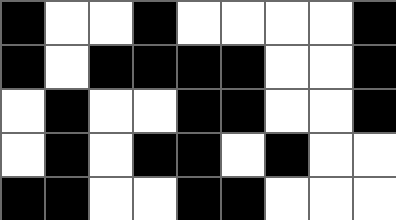[["black", "white", "white", "black", "white", "white", "white", "white", "black"], ["black", "white", "black", "black", "black", "black", "white", "white", "black"], ["white", "black", "white", "white", "black", "black", "white", "white", "black"], ["white", "black", "white", "black", "black", "white", "black", "white", "white"], ["black", "black", "white", "white", "black", "black", "white", "white", "white"]]